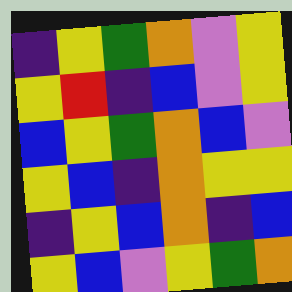[["indigo", "yellow", "green", "orange", "violet", "yellow"], ["yellow", "red", "indigo", "blue", "violet", "yellow"], ["blue", "yellow", "green", "orange", "blue", "violet"], ["yellow", "blue", "indigo", "orange", "yellow", "yellow"], ["indigo", "yellow", "blue", "orange", "indigo", "blue"], ["yellow", "blue", "violet", "yellow", "green", "orange"]]